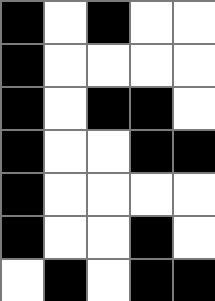[["black", "white", "black", "white", "white"], ["black", "white", "white", "white", "white"], ["black", "white", "black", "black", "white"], ["black", "white", "white", "black", "black"], ["black", "white", "white", "white", "white"], ["black", "white", "white", "black", "white"], ["white", "black", "white", "black", "black"]]